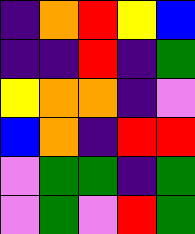[["indigo", "orange", "red", "yellow", "blue"], ["indigo", "indigo", "red", "indigo", "green"], ["yellow", "orange", "orange", "indigo", "violet"], ["blue", "orange", "indigo", "red", "red"], ["violet", "green", "green", "indigo", "green"], ["violet", "green", "violet", "red", "green"]]